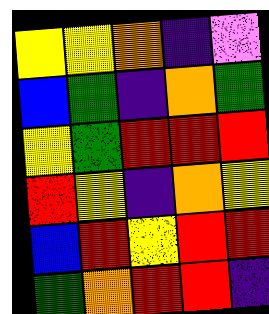[["yellow", "yellow", "orange", "indigo", "violet"], ["blue", "green", "indigo", "orange", "green"], ["yellow", "green", "red", "red", "red"], ["red", "yellow", "indigo", "orange", "yellow"], ["blue", "red", "yellow", "red", "red"], ["green", "orange", "red", "red", "indigo"]]